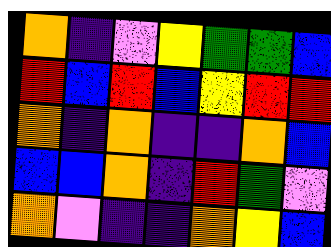[["orange", "indigo", "violet", "yellow", "green", "green", "blue"], ["red", "blue", "red", "blue", "yellow", "red", "red"], ["orange", "indigo", "orange", "indigo", "indigo", "orange", "blue"], ["blue", "blue", "orange", "indigo", "red", "green", "violet"], ["orange", "violet", "indigo", "indigo", "orange", "yellow", "blue"]]